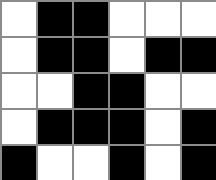[["white", "black", "black", "white", "white", "white"], ["white", "black", "black", "white", "black", "black"], ["white", "white", "black", "black", "white", "white"], ["white", "black", "black", "black", "white", "black"], ["black", "white", "white", "black", "white", "black"]]